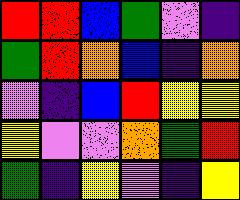[["red", "red", "blue", "green", "violet", "indigo"], ["green", "red", "orange", "blue", "indigo", "orange"], ["violet", "indigo", "blue", "red", "yellow", "yellow"], ["yellow", "violet", "violet", "orange", "green", "red"], ["green", "indigo", "yellow", "violet", "indigo", "yellow"]]